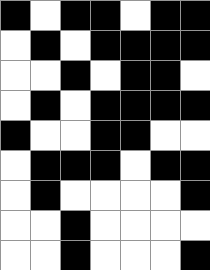[["black", "white", "black", "black", "white", "black", "black"], ["white", "black", "white", "black", "black", "black", "black"], ["white", "white", "black", "white", "black", "black", "white"], ["white", "black", "white", "black", "black", "black", "black"], ["black", "white", "white", "black", "black", "white", "white"], ["white", "black", "black", "black", "white", "black", "black"], ["white", "black", "white", "white", "white", "white", "black"], ["white", "white", "black", "white", "white", "white", "white"], ["white", "white", "black", "white", "white", "white", "black"]]